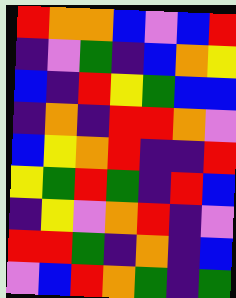[["red", "orange", "orange", "blue", "violet", "blue", "red"], ["indigo", "violet", "green", "indigo", "blue", "orange", "yellow"], ["blue", "indigo", "red", "yellow", "green", "blue", "blue"], ["indigo", "orange", "indigo", "red", "red", "orange", "violet"], ["blue", "yellow", "orange", "red", "indigo", "indigo", "red"], ["yellow", "green", "red", "green", "indigo", "red", "blue"], ["indigo", "yellow", "violet", "orange", "red", "indigo", "violet"], ["red", "red", "green", "indigo", "orange", "indigo", "blue"], ["violet", "blue", "red", "orange", "green", "indigo", "green"]]